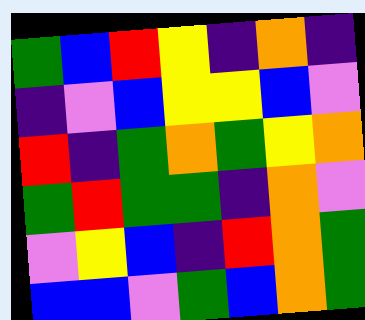[["green", "blue", "red", "yellow", "indigo", "orange", "indigo"], ["indigo", "violet", "blue", "yellow", "yellow", "blue", "violet"], ["red", "indigo", "green", "orange", "green", "yellow", "orange"], ["green", "red", "green", "green", "indigo", "orange", "violet"], ["violet", "yellow", "blue", "indigo", "red", "orange", "green"], ["blue", "blue", "violet", "green", "blue", "orange", "green"]]